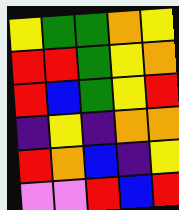[["yellow", "green", "green", "orange", "yellow"], ["red", "red", "green", "yellow", "orange"], ["red", "blue", "green", "yellow", "red"], ["indigo", "yellow", "indigo", "orange", "orange"], ["red", "orange", "blue", "indigo", "yellow"], ["violet", "violet", "red", "blue", "red"]]